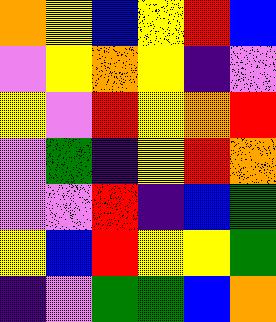[["orange", "yellow", "blue", "yellow", "red", "blue"], ["violet", "yellow", "orange", "yellow", "indigo", "violet"], ["yellow", "violet", "red", "yellow", "orange", "red"], ["violet", "green", "indigo", "yellow", "red", "orange"], ["violet", "violet", "red", "indigo", "blue", "green"], ["yellow", "blue", "red", "yellow", "yellow", "green"], ["indigo", "violet", "green", "green", "blue", "orange"]]